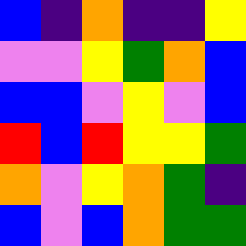[["blue", "indigo", "orange", "indigo", "indigo", "yellow"], ["violet", "violet", "yellow", "green", "orange", "blue"], ["blue", "blue", "violet", "yellow", "violet", "blue"], ["red", "blue", "red", "yellow", "yellow", "green"], ["orange", "violet", "yellow", "orange", "green", "indigo"], ["blue", "violet", "blue", "orange", "green", "green"]]